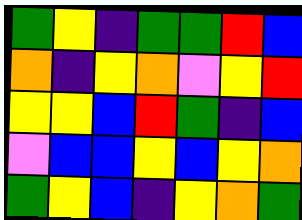[["green", "yellow", "indigo", "green", "green", "red", "blue"], ["orange", "indigo", "yellow", "orange", "violet", "yellow", "red"], ["yellow", "yellow", "blue", "red", "green", "indigo", "blue"], ["violet", "blue", "blue", "yellow", "blue", "yellow", "orange"], ["green", "yellow", "blue", "indigo", "yellow", "orange", "green"]]